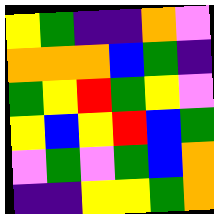[["yellow", "green", "indigo", "indigo", "orange", "violet"], ["orange", "orange", "orange", "blue", "green", "indigo"], ["green", "yellow", "red", "green", "yellow", "violet"], ["yellow", "blue", "yellow", "red", "blue", "green"], ["violet", "green", "violet", "green", "blue", "orange"], ["indigo", "indigo", "yellow", "yellow", "green", "orange"]]